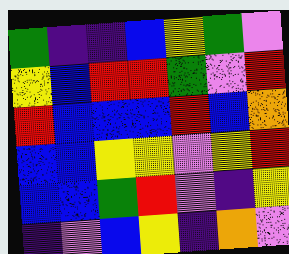[["green", "indigo", "indigo", "blue", "yellow", "green", "violet"], ["yellow", "blue", "red", "red", "green", "violet", "red"], ["red", "blue", "blue", "blue", "red", "blue", "orange"], ["blue", "blue", "yellow", "yellow", "violet", "yellow", "red"], ["blue", "blue", "green", "red", "violet", "indigo", "yellow"], ["indigo", "violet", "blue", "yellow", "indigo", "orange", "violet"]]